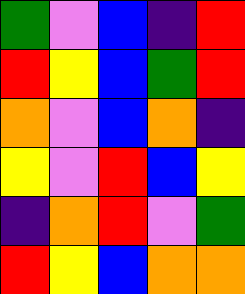[["green", "violet", "blue", "indigo", "red"], ["red", "yellow", "blue", "green", "red"], ["orange", "violet", "blue", "orange", "indigo"], ["yellow", "violet", "red", "blue", "yellow"], ["indigo", "orange", "red", "violet", "green"], ["red", "yellow", "blue", "orange", "orange"]]